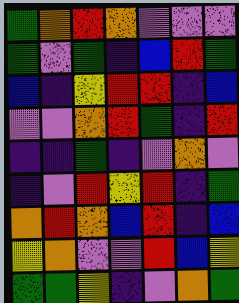[["green", "orange", "red", "orange", "violet", "violet", "violet"], ["green", "violet", "green", "indigo", "blue", "red", "green"], ["blue", "indigo", "yellow", "red", "red", "indigo", "blue"], ["violet", "violet", "orange", "red", "green", "indigo", "red"], ["indigo", "indigo", "green", "indigo", "violet", "orange", "violet"], ["indigo", "violet", "red", "yellow", "red", "indigo", "green"], ["orange", "red", "orange", "blue", "red", "indigo", "blue"], ["yellow", "orange", "violet", "violet", "red", "blue", "yellow"], ["green", "green", "yellow", "indigo", "violet", "orange", "green"]]